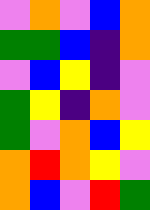[["violet", "orange", "violet", "blue", "orange"], ["green", "green", "blue", "indigo", "orange"], ["violet", "blue", "yellow", "indigo", "violet"], ["green", "yellow", "indigo", "orange", "violet"], ["green", "violet", "orange", "blue", "yellow"], ["orange", "red", "orange", "yellow", "violet"], ["orange", "blue", "violet", "red", "green"]]